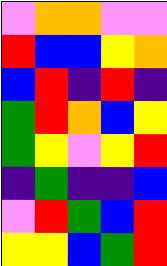[["violet", "orange", "orange", "violet", "violet"], ["red", "blue", "blue", "yellow", "orange"], ["blue", "red", "indigo", "red", "indigo"], ["green", "red", "orange", "blue", "yellow"], ["green", "yellow", "violet", "yellow", "red"], ["indigo", "green", "indigo", "indigo", "blue"], ["violet", "red", "green", "blue", "red"], ["yellow", "yellow", "blue", "green", "red"]]